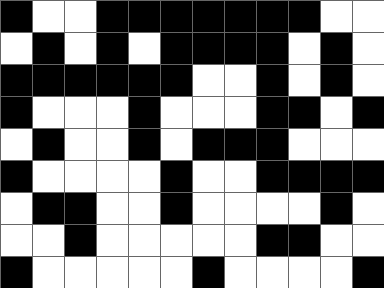[["black", "white", "white", "black", "black", "black", "black", "black", "black", "black", "white", "white"], ["white", "black", "white", "black", "white", "black", "black", "black", "black", "white", "black", "white"], ["black", "black", "black", "black", "black", "black", "white", "white", "black", "white", "black", "white"], ["black", "white", "white", "white", "black", "white", "white", "white", "black", "black", "white", "black"], ["white", "black", "white", "white", "black", "white", "black", "black", "black", "white", "white", "white"], ["black", "white", "white", "white", "white", "black", "white", "white", "black", "black", "black", "black"], ["white", "black", "black", "white", "white", "black", "white", "white", "white", "white", "black", "white"], ["white", "white", "black", "white", "white", "white", "white", "white", "black", "black", "white", "white"], ["black", "white", "white", "white", "white", "white", "black", "white", "white", "white", "white", "black"]]